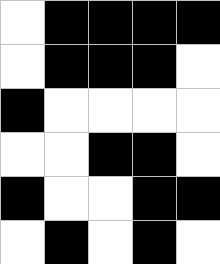[["white", "black", "black", "black", "black"], ["white", "black", "black", "black", "white"], ["black", "white", "white", "white", "white"], ["white", "white", "black", "black", "white"], ["black", "white", "white", "black", "black"], ["white", "black", "white", "black", "white"]]